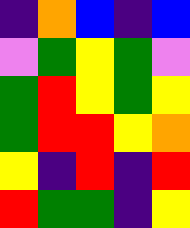[["indigo", "orange", "blue", "indigo", "blue"], ["violet", "green", "yellow", "green", "violet"], ["green", "red", "yellow", "green", "yellow"], ["green", "red", "red", "yellow", "orange"], ["yellow", "indigo", "red", "indigo", "red"], ["red", "green", "green", "indigo", "yellow"]]